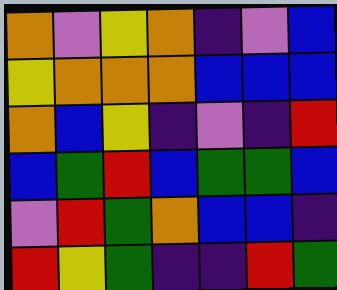[["orange", "violet", "yellow", "orange", "indigo", "violet", "blue"], ["yellow", "orange", "orange", "orange", "blue", "blue", "blue"], ["orange", "blue", "yellow", "indigo", "violet", "indigo", "red"], ["blue", "green", "red", "blue", "green", "green", "blue"], ["violet", "red", "green", "orange", "blue", "blue", "indigo"], ["red", "yellow", "green", "indigo", "indigo", "red", "green"]]